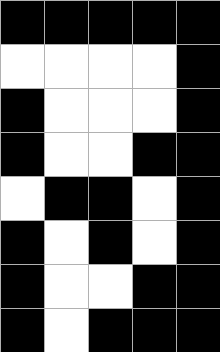[["black", "black", "black", "black", "black"], ["white", "white", "white", "white", "black"], ["black", "white", "white", "white", "black"], ["black", "white", "white", "black", "black"], ["white", "black", "black", "white", "black"], ["black", "white", "black", "white", "black"], ["black", "white", "white", "black", "black"], ["black", "white", "black", "black", "black"]]